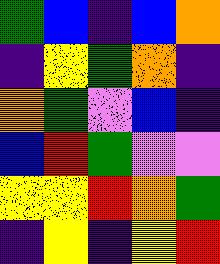[["green", "blue", "indigo", "blue", "orange"], ["indigo", "yellow", "green", "orange", "indigo"], ["orange", "green", "violet", "blue", "indigo"], ["blue", "red", "green", "violet", "violet"], ["yellow", "yellow", "red", "orange", "green"], ["indigo", "yellow", "indigo", "yellow", "red"]]